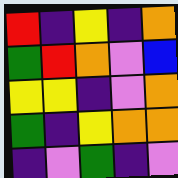[["red", "indigo", "yellow", "indigo", "orange"], ["green", "red", "orange", "violet", "blue"], ["yellow", "yellow", "indigo", "violet", "orange"], ["green", "indigo", "yellow", "orange", "orange"], ["indigo", "violet", "green", "indigo", "violet"]]